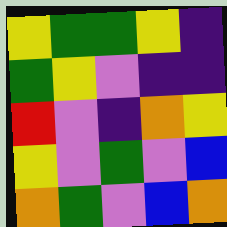[["yellow", "green", "green", "yellow", "indigo"], ["green", "yellow", "violet", "indigo", "indigo"], ["red", "violet", "indigo", "orange", "yellow"], ["yellow", "violet", "green", "violet", "blue"], ["orange", "green", "violet", "blue", "orange"]]